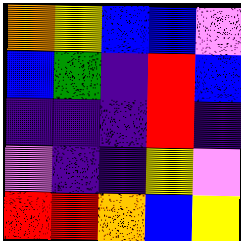[["orange", "yellow", "blue", "blue", "violet"], ["blue", "green", "indigo", "red", "blue"], ["indigo", "indigo", "indigo", "red", "indigo"], ["violet", "indigo", "indigo", "yellow", "violet"], ["red", "red", "orange", "blue", "yellow"]]